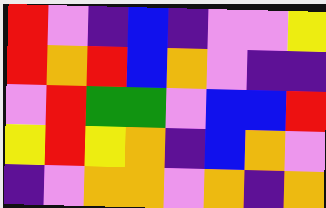[["red", "violet", "indigo", "blue", "indigo", "violet", "violet", "yellow"], ["red", "orange", "red", "blue", "orange", "violet", "indigo", "indigo"], ["violet", "red", "green", "green", "violet", "blue", "blue", "red"], ["yellow", "red", "yellow", "orange", "indigo", "blue", "orange", "violet"], ["indigo", "violet", "orange", "orange", "violet", "orange", "indigo", "orange"]]